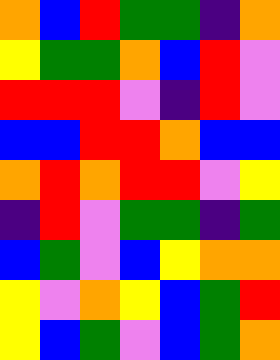[["orange", "blue", "red", "green", "green", "indigo", "orange"], ["yellow", "green", "green", "orange", "blue", "red", "violet"], ["red", "red", "red", "violet", "indigo", "red", "violet"], ["blue", "blue", "red", "red", "orange", "blue", "blue"], ["orange", "red", "orange", "red", "red", "violet", "yellow"], ["indigo", "red", "violet", "green", "green", "indigo", "green"], ["blue", "green", "violet", "blue", "yellow", "orange", "orange"], ["yellow", "violet", "orange", "yellow", "blue", "green", "red"], ["yellow", "blue", "green", "violet", "blue", "green", "orange"]]